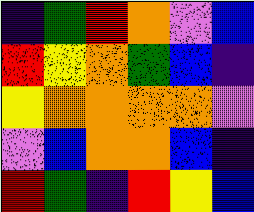[["indigo", "green", "red", "orange", "violet", "blue"], ["red", "yellow", "orange", "green", "blue", "indigo"], ["yellow", "orange", "orange", "orange", "orange", "violet"], ["violet", "blue", "orange", "orange", "blue", "indigo"], ["red", "green", "indigo", "red", "yellow", "blue"]]